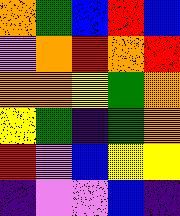[["orange", "green", "blue", "red", "blue"], ["violet", "orange", "red", "orange", "red"], ["orange", "orange", "yellow", "green", "orange"], ["yellow", "green", "indigo", "green", "orange"], ["red", "violet", "blue", "yellow", "yellow"], ["indigo", "violet", "violet", "blue", "indigo"]]